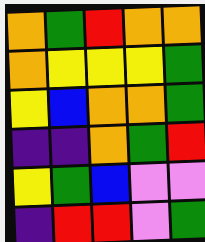[["orange", "green", "red", "orange", "orange"], ["orange", "yellow", "yellow", "yellow", "green"], ["yellow", "blue", "orange", "orange", "green"], ["indigo", "indigo", "orange", "green", "red"], ["yellow", "green", "blue", "violet", "violet"], ["indigo", "red", "red", "violet", "green"]]